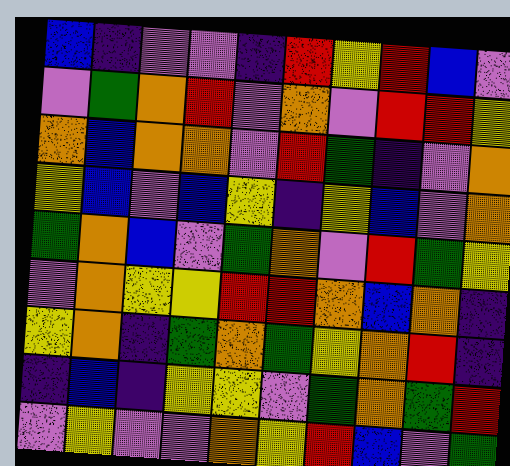[["blue", "indigo", "violet", "violet", "indigo", "red", "yellow", "red", "blue", "violet"], ["violet", "green", "orange", "red", "violet", "orange", "violet", "red", "red", "yellow"], ["orange", "blue", "orange", "orange", "violet", "red", "green", "indigo", "violet", "orange"], ["yellow", "blue", "violet", "blue", "yellow", "indigo", "yellow", "blue", "violet", "orange"], ["green", "orange", "blue", "violet", "green", "orange", "violet", "red", "green", "yellow"], ["violet", "orange", "yellow", "yellow", "red", "red", "orange", "blue", "orange", "indigo"], ["yellow", "orange", "indigo", "green", "orange", "green", "yellow", "orange", "red", "indigo"], ["indigo", "blue", "indigo", "yellow", "yellow", "violet", "green", "orange", "green", "red"], ["violet", "yellow", "violet", "violet", "orange", "yellow", "red", "blue", "violet", "green"]]